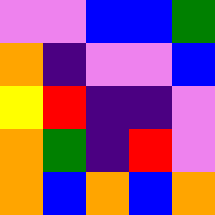[["violet", "violet", "blue", "blue", "green"], ["orange", "indigo", "violet", "violet", "blue"], ["yellow", "red", "indigo", "indigo", "violet"], ["orange", "green", "indigo", "red", "violet"], ["orange", "blue", "orange", "blue", "orange"]]